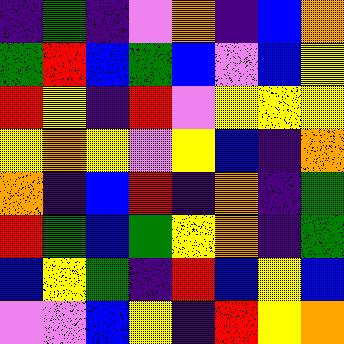[["indigo", "green", "indigo", "violet", "orange", "indigo", "blue", "orange"], ["green", "red", "blue", "green", "blue", "violet", "blue", "yellow"], ["red", "yellow", "indigo", "red", "violet", "yellow", "yellow", "yellow"], ["yellow", "orange", "yellow", "violet", "yellow", "blue", "indigo", "orange"], ["orange", "indigo", "blue", "red", "indigo", "orange", "indigo", "green"], ["red", "green", "blue", "green", "yellow", "orange", "indigo", "green"], ["blue", "yellow", "green", "indigo", "red", "blue", "yellow", "blue"], ["violet", "violet", "blue", "yellow", "indigo", "red", "yellow", "orange"]]